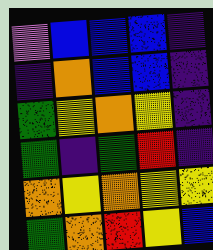[["violet", "blue", "blue", "blue", "indigo"], ["indigo", "orange", "blue", "blue", "indigo"], ["green", "yellow", "orange", "yellow", "indigo"], ["green", "indigo", "green", "red", "indigo"], ["orange", "yellow", "orange", "yellow", "yellow"], ["green", "orange", "red", "yellow", "blue"]]